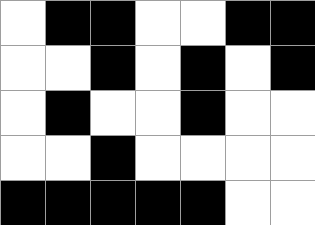[["white", "black", "black", "white", "white", "black", "black"], ["white", "white", "black", "white", "black", "white", "black"], ["white", "black", "white", "white", "black", "white", "white"], ["white", "white", "black", "white", "white", "white", "white"], ["black", "black", "black", "black", "black", "white", "white"]]